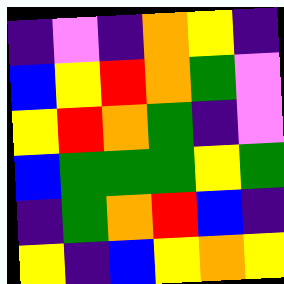[["indigo", "violet", "indigo", "orange", "yellow", "indigo"], ["blue", "yellow", "red", "orange", "green", "violet"], ["yellow", "red", "orange", "green", "indigo", "violet"], ["blue", "green", "green", "green", "yellow", "green"], ["indigo", "green", "orange", "red", "blue", "indigo"], ["yellow", "indigo", "blue", "yellow", "orange", "yellow"]]